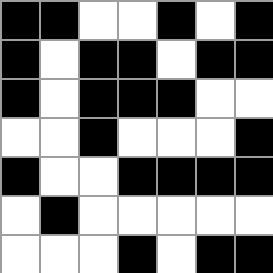[["black", "black", "white", "white", "black", "white", "black"], ["black", "white", "black", "black", "white", "black", "black"], ["black", "white", "black", "black", "black", "white", "white"], ["white", "white", "black", "white", "white", "white", "black"], ["black", "white", "white", "black", "black", "black", "black"], ["white", "black", "white", "white", "white", "white", "white"], ["white", "white", "white", "black", "white", "black", "black"]]